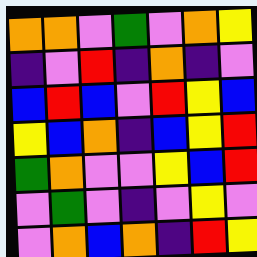[["orange", "orange", "violet", "green", "violet", "orange", "yellow"], ["indigo", "violet", "red", "indigo", "orange", "indigo", "violet"], ["blue", "red", "blue", "violet", "red", "yellow", "blue"], ["yellow", "blue", "orange", "indigo", "blue", "yellow", "red"], ["green", "orange", "violet", "violet", "yellow", "blue", "red"], ["violet", "green", "violet", "indigo", "violet", "yellow", "violet"], ["violet", "orange", "blue", "orange", "indigo", "red", "yellow"]]